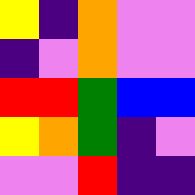[["yellow", "indigo", "orange", "violet", "violet"], ["indigo", "violet", "orange", "violet", "violet"], ["red", "red", "green", "blue", "blue"], ["yellow", "orange", "green", "indigo", "violet"], ["violet", "violet", "red", "indigo", "indigo"]]